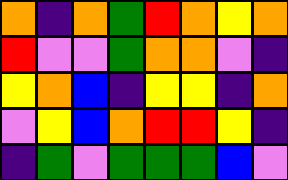[["orange", "indigo", "orange", "green", "red", "orange", "yellow", "orange"], ["red", "violet", "violet", "green", "orange", "orange", "violet", "indigo"], ["yellow", "orange", "blue", "indigo", "yellow", "yellow", "indigo", "orange"], ["violet", "yellow", "blue", "orange", "red", "red", "yellow", "indigo"], ["indigo", "green", "violet", "green", "green", "green", "blue", "violet"]]